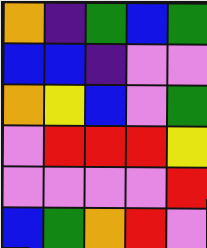[["orange", "indigo", "green", "blue", "green"], ["blue", "blue", "indigo", "violet", "violet"], ["orange", "yellow", "blue", "violet", "green"], ["violet", "red", "red", "red", "yellow"], ["violet", "violet", "violet", "violet", "red"], ["blue", "green", "orange", "red", "violet"]]